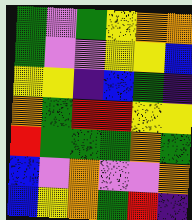[["green", "violet", "green", "yellow", "orange", "orange"], ["green", "violet", "violet", "yellow", "yellow", "blue"], ["yellow", "yellow", "indigo", "blue", "green", "indigo"], ["orange", "green", "red", "red", "yellow", "yellow"], ["red", "green", "green", "green", "orange", "green"], ["blue", "violet", "orange", "violet", "violet", "orange"], ["blue", "yellow", "orange", "green", "red", "indigo"]]